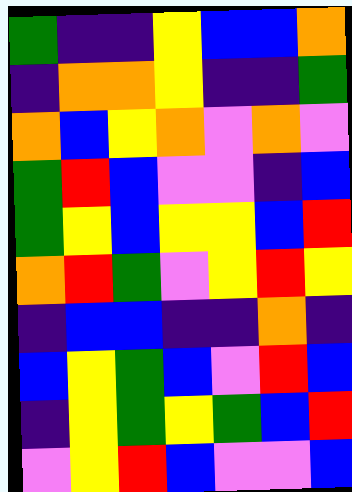[["green", "indigo", "indigo", "yellow", "blue", "blue", "orange"], ["indigo", "orange", "orange", "yellow", "indigo", "indigo", "green"], ["orange", "blue", "yellow", "orange", "violet", "orange", "violet"], ["green", "red", "blue", "violet", "violet", "indigo", "blue"], ["green", "yellow", "blue", "yellow", "yellow", "blue", "red"], ["orange", "red", "green", "violet", "yellow", "red", "yellow"], ["indigo", "blue", "blue", "indigo", "indigo", "orange", "indigo"], ["blue", "yellow", "green", "blue", "violet", "red", "blue"], ["indigo", "yellow", "green", "yellow", "green", "blue", "red"], ["violet", "yellow", "red", "blue", "violet", "violet", "blue"]]